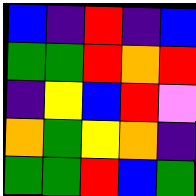[["blue", "indigo", "red", "indigo", "blue"], ["green", "green", "red", "orange", "red"], ["indigo", "yellow", "blue", "red", "violet"], ["orange", "green", "yellow", "orange", "indigo"], ["green", "green", "red", "blue", "green"]]